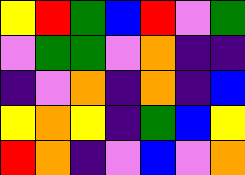[["yellow", "red", "green", "blue", "red", "violet", "green"], ["violet", "green", "green", "violet", "orange", "indigo", "indigo"], ["indigo", "violet", "orange", "indigo", "orange", "indigo", "blue"], ["yellow", "orange", "yellow", "indigo", "green", "blue", "yellow"], ["red", "orange", "indigo", "violet", "blue", "violet", "orange"]]